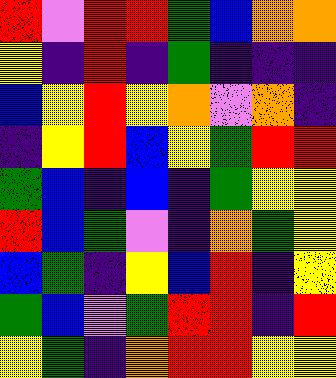[["red", "violet", "red", "red", "green", "blue", "orange", "orange"], ["yellow", "indigo", "red", "indigo", "green", "indigo", "indigo", "indigo"], ["blue", "yellow", "red", "yellow", "orange", "violet", "orange", "indigo"], ["indigo", "yellow", "red", "blue", "yellow", "green", "red", "red"], ["green", "blue", "indigo", "blue", "indigo", "green", "yellow", "yellow"], ["red", "blue", "green", "violet", "indigo", "orange", "green", "yellow"], ["blue", "green", "indigo", "yellow", "blue", "red", "indigo", "yellow"], ["green", "blue", "violet", "green", "red", "red", "indigo", "red"], ["yellow", "green", "indigo", "orange", "red", "red", "yellow", "yellow"]]